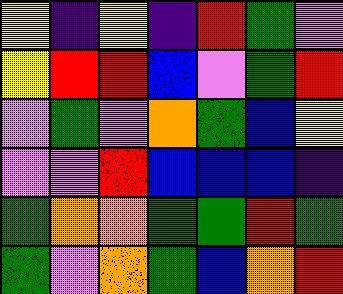[["yellow", "indigo", "yellow", "indigo", "red", "green", "violet"], ["yellow", "red", "red", "blue", "violet", "green", "red"], ["violet", "green", "violet", "orange", "green", "blue", "yellow"], ["violet", "violet", "red", "blue", "blue", "blue", "indigo"], ["green", "orange", "orange", "green", "green", "red", "green"], ["green", "violet", "orange", "green", "blue", "orange", "red"]]